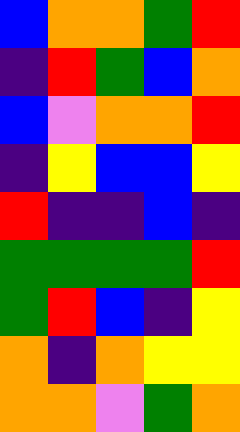[["blue", "orange", "orange", "green", "red"], ["indigo", "red", "green", "blue", "orange"], ["blue", "violet", "orange", "orange", "red"], ["indigo", "yellow", "blue", "blue", "yellow"], ["red", "indigo", "indigo", "blue", "indigo"], ["green", "green", "green", "green", "red"], ["green", "red", "blue", "indigo", "yellow"], ["orange", "indigo", "orange", "yellow", "yellow"], ["orange", "orange", "violet", "green", "orange"]]